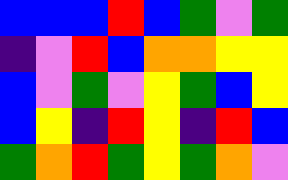[["blue", "blue", "blue", "red", "blue", "green", "violet", "green"], ["indigo", "violet", "red", "blue", "orange", "orange", "yellow", "yellow"], ["blue", "violet", "green", "violet", "yellow", "green", "blue", "yellow"], ["blue", "yellow", "indigo", "red", "yellow", "indigo", "red", "blue"], ["green", "orange", "red", "green", "yellow", "green", "orange", "violet"]]